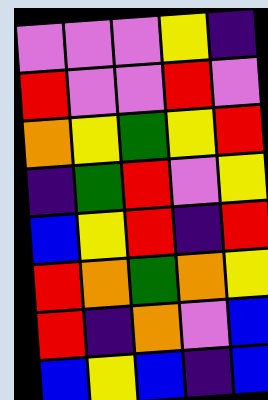[["violet", "violet", "violet", "yellow", "indigo"], ["red", "violet", "violet", "red", "violet"], ["orange", "yellow", "green", "yellow", "red"], ["indigo", "green", "red", "violet", "yellow"], ["blue", "yellow", "red", "indigo", "red"], ["red", "orange", "green", "orange", "yellow"], ["red", "indigo", "orange", "violet", "blue"], ["blue", "yellow", "blue", "indigo", "blue"]]